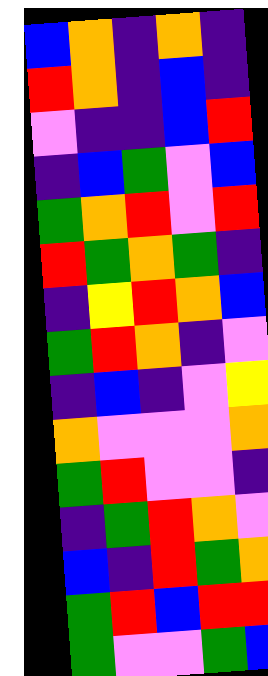[["blue", "orange", "indigo", "orange", "indigo"], ["red", "orange", "indigo", "blue", "indigo"], ["violet", "indigo", "indigo", "blue", "red"], ["indigo", "blue", "green", "violet", "blue"], ["green", "orange", "red", "violet", "red"], ["red", "green", "orange", "green", "indigo"], ["indigo", "yellow", "red", "orange", "blue"], ["green", "red", "orange", "indigo", "violet"], ["indigo", "blue", "indigo", "violet", "yellow"], ["orange", "violet", "violet", "violet", "orange"], ["green", "red", "violet", "violet", "indigo"], ["indigo", "green", "red", "orange", "violet"], ["blue", "indigo", "red", "green", "orange"], ["green", "red", "blue", "red", "red"], ["green", "violet", "violet", "green", "blue"]]